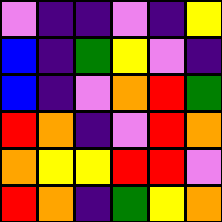[["violet", "indigo", "indigo", "violet", "indigo", "yellow"], ["blue", "indigo", "green", "yellow", "violet", "indigo"], ["blue", "indigo", "violet", "orange", "red", "green"], ["red", "orange", "indigo", "violet", "red", "orange"], ["orange", "yellow", "yellow", "red", "red", "violet"], ["red", "orange", "indigo", "green", "yellow", "orange"]]